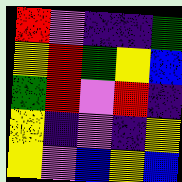[["red", "violet", "indigo", "indigo", "green"], ["yellow", "red", "green", "yellow", "blue"], ["green", "red", "violet", "red", "indigo"], ["yellow", "indigo", "violet", "indigo", "yellow"], ["yellow", "violet", "blue", "yellow", "blue"]]